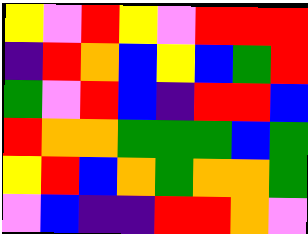[["yellow", "violet", "red", "yellow", "violet", "red", "red", "red"], ["indigo", "red", "orange", "blue", "yellow", "blue", "green", "red"], ["green", "violet", "red", "blue", "indigo", "red", "red", "blue"], ["red", "orange", "orange", "green", "green", "green", "blue", "green"], ["yellow", "red", "blue", "orange", "green", "orange", "orange", "green"], ["violet", "blue", "indigo", "indigo", "red", "red", "orange", "violet"]]